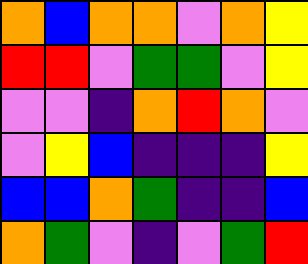[["orange", "blue", "orange", "orange", "violet", "orange", "yellow"], ["red", "red", "violet", "green", "green", "violet", "yellow"], ["violet", "violet", "indigo", "orange", "red", "orange", "violet"], ["violet", "yellow", "blue", "indigo", "indigo", "indigo", "yellow"], ["blue", "blue", "orange", "green", "indigo", "indigo", "blue"], ["orange", "green", "violet", "indigo", "violet", "green", "red"]]